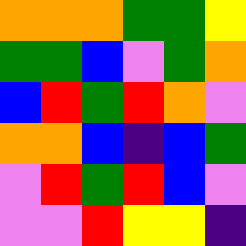[["orange", "orange", "orange", "green", "green", "yellow"], ["green", "green", "blue", "violet", "green", "orange"], ["blue", "red", "green", "red", "orange", "violet"], ["orange", "orange", "blue", "indigo", "blue", "green"], ["violet", "red", "green", "red", "blue", "violet"], ["violet", "violet", "red", "yellow", "yellow", "indigo"]]